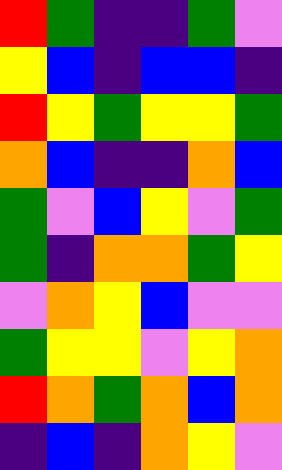[["red", "green", "indigo", "indigo", "green", "violet"], ["yellow", "blue", "indigo", "blue", "blue", "indigo"], ["red", "yellow", "green", "yellow", "yellow", "green"], ["orange", "blue", "indigo", "indigo", "orange", "blue"], ["green", "violet", "blue", "yellow", "violet", "green"], ["green", "indigo", "orange", "orange", "green", "yellow"], ["violet", "orange", "yellow", "blue", "violet", "violet"], ["green", "yellow", "yellow", "violet", "yellow", "orange"], ["red", "orange", "green", "orange", "blue", "orange"], ["indigo", "blue", "indigo", "orange", "yellow", "violet"]]